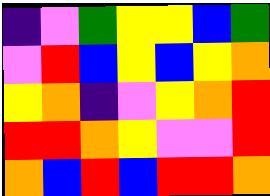[["indigo", "violet", "green", "yellow", "yellow", "blue", "green"], ["violet", "red", "blue", "yellow", "blue", "yellow", "orange"], ["yellow", "orange", "indigo", "violet", "yellow", "orange", "red"], ["red", "red", "orange", "yellow", "violet", "violet", "red"], ["orange", "blue", "red", "blue", "red", "red", "orange"]]